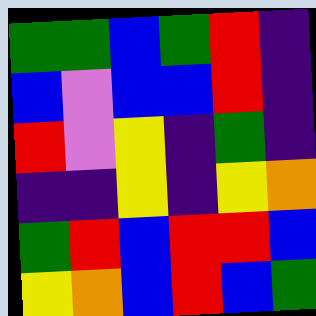[["green", "green", "blue", "green", "red", "indigo"], ["blue", "violet", "blue", "blue", "red", "indigo"], ["red", "violet", "yellow", "indigo", "green", "indigo"], ["indigo", "indigo", "yellow", "indigo", "yellow", "orange"], ["green", "red", "blue", "red", "red", "blue"], ["yellow", "orange", "blue", "red", "blue", "green"]]